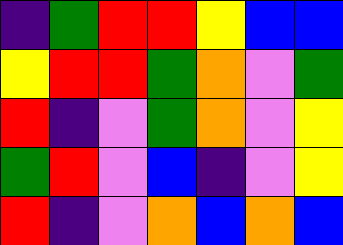[["indigo", "green", "red", "red", "yellow", "blue", "blue"], ["yellow", "red", "red", "green", "orange", "violet", "green"], ["red", "indigo", "violet", "green", "orange", "violet", "yellow"], ["green", "red", "violet", "blue", "indigo", "violet", "yellow"], ["red", "indigo", "violet", "orange", "blue", "orange", "blue"]]